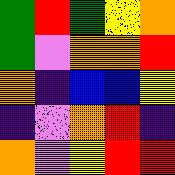[["green", "red", "green", "yellow", "orange"], ["green", "violet", "orange", "orange", "red"], ["orange", "indigo", "blue", "blue", "yellow"], ["indigo", "violet", "orange", "red", "indigo"], ["orange", "violet", "yellow", "red", "red"]]